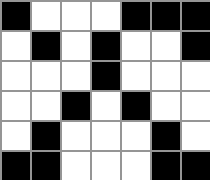[["black", "white", "white", "white", "black", "black", "black"], ["white", "black", "white", "black", "white", "white", "black"], ["white", "white", "white", "black", "white", "white", "white"], ["white", "white", "black", "white", "black", "white", "white"], ["white", "black", "white", "white", "white", "black", "white"], ["black", "black", "white", "white", "white", "black", "black"]]